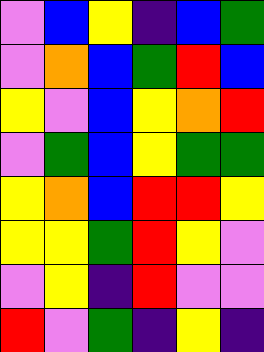[["violet", "blue", "yellow", "indigo", "blue", "green"], ["violet", "orange", "blue", "green", "red", "blue"], ["yellow", "violet", "blue", "yellow", "orange", "red"], ["violet", "green", "blue", "yellow", "green", "green"], ["yellow", "orange", "blue", "red", "red", "yellow"], ["yellow", "yellow", "green", "red", "yellow", "violet"], ["violet", "yellow", "indigo", "red", "violet", "violet"], ["red", "violet", "green", "indigo", "yellow", "indigo"]]